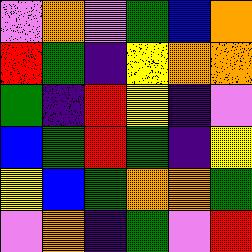[["violet", "orange", "violet", "green", "blue", "orange"], ["red", "green", "indigo", "yellow", "orange", "orange"], ["green", "indigo", "red", "yellow", "indigo", "violet"], ["blue", "green", "red", "green", "indigo", "yellow"], ["yellow", "blue", "green", "orange", "orange", "green"], ["violet", "orange", "indigo", "green", "violet", "red"]]